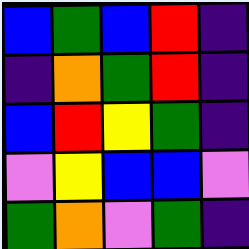[["blue", "green", "blue", "red", "indigo"], ["indigo", "orange", "green", "red", "indigo"], ["blue", "red", "yellow", "green", "indigo"], ["violet", "yellow", "blue", "blue", "violet"], ["green", "orange", "violet", "green", "indigo"]]